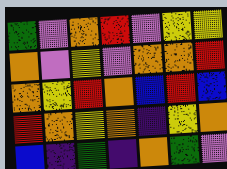[["green", "violet", "orange", "red", "violet", "yellow", "yellow"], ["orange", "violet", "yellow", "violet", "orange", "orange", "red"], ["orange", "yellow", "red", "orange", "blue", "red", "blue"], ["red", "orange", "yellow", "orange", "indigo", "yellow", "orange"], ["blue", "indigo", "green", "indigo", "orange", "green", "violet"]]